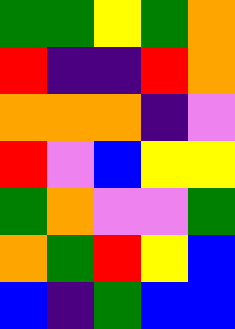[["green", "green", "yellow", "green", "orange"], ["red", "indigo", "indigo", "red", "orange"], ["orange", "orange", "orange", "indigo", "violet"], ["red", "violet", "blue", "yellow", "yellow"], ["green", "orange", "violet", "violet", "green"], ["orange", "green", "red", "yellow", "blue"], ["blue", "indigo", "green", "blue", "blue"]]